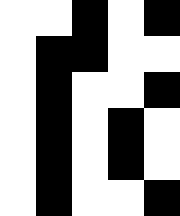[["white", "white", "black", "white", "black"], ["white", "black", "black", "white", "white"], ["white", "black", "white", "white", "black"], ["white", "black", "white", "black", "white"], ["white", "black", "white", "black", "white"], ["white", "black", "white", "white", "black"]]